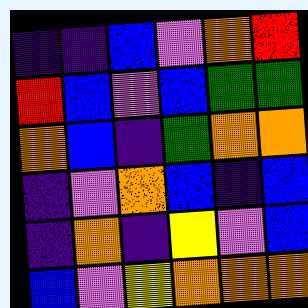[["indigo", "indigo", "blue", "violet", "orange", "red"], ["red", "blue", "violet", "blue", "green", "green"], ["orange", "blue", "indigo", "green", "orange", "orange"], ["indigo", "violet", "orange", "blue", "indigo", "blue"], ["indigo", "orange", "indigo", "yellow", "violet", "blue"], ["blue", "violet", "yellow", "orange", "orange", "orange"]]